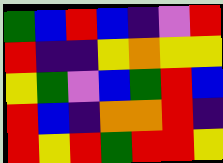[["green", "blue", "red", "blue", "indigo", "violet", "red"], ["red", "indigo", "indigo", "yellow", "orange", "yellow", "yellow"], ["yellow", "green", "violet", "blue", "green", "red", "blue"], ["red", "blue", "indigo", "orange", "orange", "red", "indigo"], ["red", "yellow", "red", "green", "red", "red", "yellow"]]